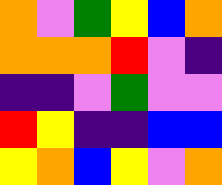[["orange", "violet", "green", "yellow", "blue", "orange"], ["orange", "orange", "orange", "red", "violet", "indigo"], ["indigo", "indigo", "violet", "green", "violet", "violet"], ["red", "yellow", "indigo", "indigo", "blue", "blue"], ["yellow", "orange", "blue", "yellow", "violet", "orange"]]